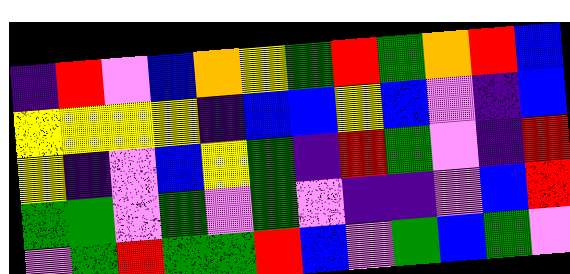[["indigo", "red", "violet", "blue", "orange", "yellow", "green", "red", "green", "orange", "red", "blue"], ["yellow", "yellow", "yellow", "yellow", "indigo", "blue", "blue", "yellow", "blue", "violet", "indigo", "blue"], ["yellow", "indigo", "violet", "blue", "yellow", "green", "indigo", "red", "green", "violet", "indigo", "red"], ["green", "green", "violet", "green", "violet", "green", "violet", "indigo", "indigo", "violet", "blue", "red"], ["violet", "green", "red", "green", "green", "red", "blue", "violet", "green", "blue", "green", "violet"]]